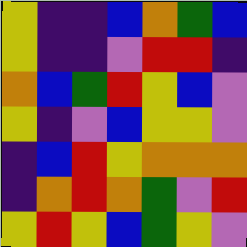[["yellow", "indigo", "indigo", "blue", "orange", "green", "blue"], ["yellow", "indigo", "indigo", "violet", "red", "red", "indigo"], ["orange", "blue", "green", "red", "yellow", "blue", "violet"], ["yellow", "indigo", "violet", "blue", "yellow", "yellow", "violet"], ["indigo", "blue", "red", "yellow", "orange", "orange", "orange"], ["indigo", "orange", "red", "orange", "green", "violet", "red"], ["yellow", "red", "yellow", "blue", "green", "yellow", "violet"]]